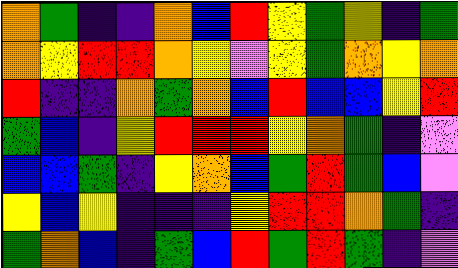[["orange", "green", "indigo", "indigo", "orange", "blue", "red", "yellow", "green", "yellow", "indigo", "green"], ["orange", "yellow", "red", "red", "orange", "yellow", "violet", "yellow", "green", "orange", "yellow", "orange"], ["red", "indigo", "indigo", "orange", "green", "orange", "blue", "red", "blue", "blue", "yellow", "red"], ["green", "blue", "indigo", "yellow", "red", "red", "red", "yellow", "orange", "green", "indigo", "violet"], ["blue", "blue", "green", "indigo", "yellow", "orange", "blue", "green", "red", "green", "blue", "violet"], ["yellow", "blue", "yellow", "indigo", "indigo", "indigo", "yellow", "red", "red", "orange", "green", "indigo"], ["green", "orange", "blue", "indigo", "green", "blue", "red", "green", "red", "green", "indigo", "violet"]]